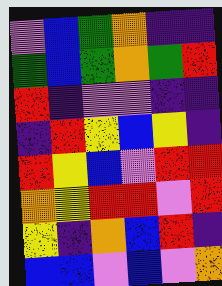[["violet", "blue", "green", "orange", "indigo", "indigo"], ["green", "blue", "green", "orange", "green", "red"], ["red", "indigo", "violet", "violet", "indigo", "indigo"], ["indigo", "red", "yellow", "blue", "yellow", "indigo"], ["red", "yellow", "blue", "violet", "red", "red"], ["orange", "yellow", "red", "red", "violet", "red"], ["yellow", "indigo", "orange", "blue", "red", "indigo"], ["blue", "blue", "violet", "blue", "violet", "orange"]]